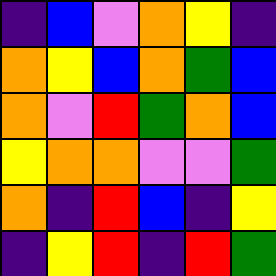[["indigo", "blue", "violet", "orange", "yellow", "indigo"], ["orange", "yellow", "blue", "orange", "green", "blue"], ["orange", "violet", "red", "green", "orange", "blue"], ["yellow", "orange", "orange", "violet", "violet", "green"], ["orange", "indigo", "red", "blue", "indigo", "yellow"], ["indigo", "yellow", "red", "indigo", "red", "green"]]